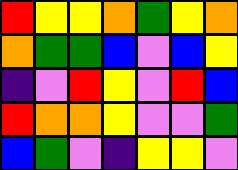[["red", "yellow", "yellow", "orange", "green", "yellow", "orange"], ["orange", "green", "green", "blue", "violet", "blue", "yellow"], ["indigo", "violet", "red", "yellow", "violet", "red", "blue"], ["red", "orange", "orange", "yellow", "violet", "violet", "green"], ["blue", "green", "violet", "indigo", "yellow", "yellow", "violet"]]